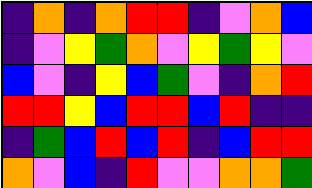[["indigo", "orange", "indigo", "orange", "red", "red", "indigo", "violet", "orange", "blue"], ["indigo", "violet", "yellow", "green", "orange", "violet", "yellow", "green", "yellow", "violet"], ["blue", "violet", "indigo", "yellow", "blue", "green", "violet", "indigo", "orange", "red"], ["red", "red", "yellow", "blue", "red", "red", "blue", "red", "indigo", "indigo"], ["indigo", "green", "blue", "red", "blue", "red", "indigo", "blue", "red", "red"], ["orange", "violet", "blue", "indigo", "red", "violet", "violet", "orange", "orange", "green"]]